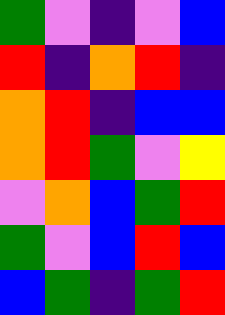[["green", "violet", "indigo", "violet", "blue"], ["red", "indigo", "orange", "red", "indigo"], ["orange", "red", "indigo", "blue", "blue"], ["orange", "red", "green", "violet", "yellow"], ["violet", "orange", "blue", "green", "red"], ["green", "violet", "blue", "red", "blue"], ["blue", "green", "indigo", "green", "red"]]